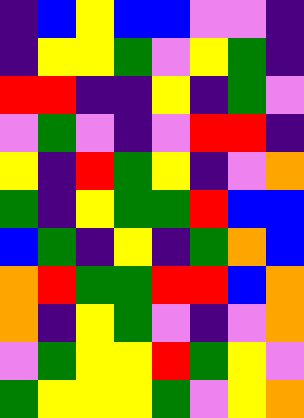[["indigo", "blue", "yellow", "blue", "blue", "violet", "violet", "indigo"], ["indigo", "yellow", "yellow", "green", "violet", "yellow", "green", "indigo"], ["red", "red", "indigo", "indigo", "yellow", "indigo", "green", "violet"], ["violet", "green", "violet", "indigo", "violet", "red", "red", "indigo"], ["yellow", "indigo", "red", "green", "yellow", "indigo", "violet", "orange"], ["green", "indigo", "yellow", "green", "green", "red", "blue", "blue"], ["blue", "green", "indigo", "yellow", "indigo", "green", "orange", "blue"], ["orange", "red", "green", "green", "red", "red", "blue", "orange"], ["orange", "indigo", "yellow", "green", "violet", "indigo", "violet", "orange"], ["violet", "green", "yellow", "yellow", "red", "green", "yellow", "violet"], ["green", "yellow", "yellow", "yellow", "green", "violet", "yellow", "orange"]]